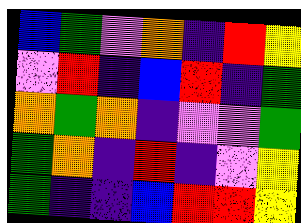[["blue", "green", "violet", "orange", "indigo", "red", "yellow"], ["violet", "red", "indigo", "blue", "red", "indigo", "green"], ["orange", "green", "orange", "indigo", "violet", "violet", "green"], ["green", "orange", "indigo", "red", "indigo", "violet", "yellow"], ["green", "indigo", "indigo", "blue", "red", "red", "yellow"]]